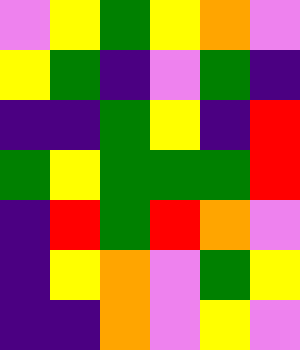[["violet", "yellow", "green", "yellow", "orange", "violet"], ["yellow", "green", "indigo", "violet", "green", "indigo"], ["indigo", "indigo", "green", "yellow", "indigo", "red"], ["green", "yellow", "green", "green", "green", "red"], ["indigo", "red", "green", "red", "orange", "violet"], ["indigo", "yellow", "orange", "violet", "green", "yellow"], ["indigo", "indigo", "orange", "violet", "yellow", "violet"]]